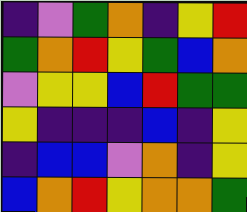[["indigo", "violet", "green", "orange", "indigo", "yellow", "red"], ["green", "orange", "red", "yellow", "green", "blue", "orange"], ["violet", "yellow", "yellow", "blue", "red", "green", "green"], ["yellow", "indigo", "indigo", "indigo", "blue", "indigo", "yellow"], ["indigo", "blue", "blue", "violet", "orange", "indigo", "yellow"], ["blue", "orange", "red", "yellow", "orange", "orange", "green"]]